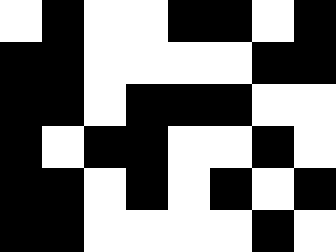[["white", "black", "white", "white", "black", "black", "white", "black"], ["black", "black", "white", "white", "white", "white", "black", "black"], ["black", "black", "white", "black", "black", "black", "white", "white"], ["black", "white", "black", "black", "white", "white", "black", "white"], ["black", "black", "white", "black", "white", "black", "white", "black"], ["black", "black", "white", "white", "white", "white", "black", "white"]]